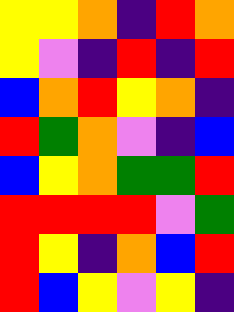[["yellow", "yellow", "orange", "indigo", "red", "orange"], ["yellow", "violet", "indigo", "red", "indigo", "red"], ["blue", "orange", "red", "yellow", "orange", "indigo"], ["red", "green", "orange", "violet", "indigo", "blue"], ["blue", "yellow", "orange", "green", "green", "red"], ["red", "red", "red", "red", "violet", "green"], ["red", "yellow", "indigo", "orange", "blue", "red"], ["red", "blue", "yellow", "violet", "yellow", "indigo"]]